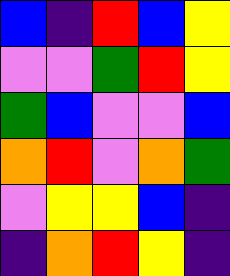[["blue", "indigo", "red", "blue", "yellow"], ["violet", "violet", "green", "red", "yellow"], ["green", "blue", "violet", "violet", "blue"], ["orange", "red", "violet", "orange", "green"], ["violet", "yellow", "yellow", "blue", "indigo"], ["indigo", "orange", "red", "yellow", "indigo"]]